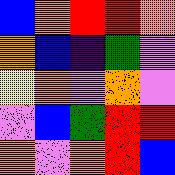[["blue", "orange", "red", "red", "orange"], ["orange", "blue", "indigo", "green", "violet"], ["yellow", "orange", "violet", "orange", "violet"], ["violet", "blue", "green", "red", "red"], ["orange", "violet", "orange", "red", "blue"]]